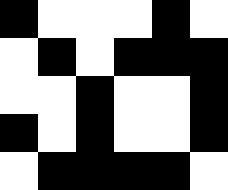[["black", "white", "white", "white", "black", "white"], ["white", "black", "white", "black", "black", "black"], ["white", "white", "black", "white", "white", "black"], ["black", "white", "black", "white", "white", "black"], ["white", "black", "black", "black", "black", "white"]]